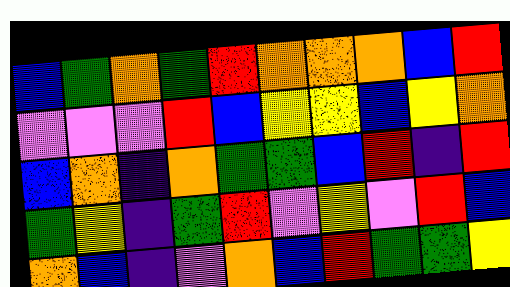[["blue", "green", "orange", "green", "red", "orange", "orange", "orange", "blue", "red"], ["violet", "violet", "violet", "red", "blue", "yellow", "yellow", "blue", "yellow", "orange"], ["blue", "orange", "indigo", "orange", "green", "green", "blue", "red", "indigo", "red"], ["green", "yellow", "indigo", "green", "red", "violet", "yellow", "violet", "red", "blue"], ["orange", "blue", "indigo", "violet", "orange", "blue", "red", "green", "green", "yellow"]]